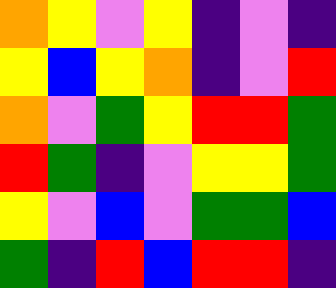[["orange", "yellow", "violet", "yellow", "indigo", "violet", "indigo"], ["yellow", "blue", "yellow", "orange", "indigo", "violet", "red"], ["orange", "violet", "green", "yellow", "red", "red", "green"], ["red", "green", "indigo", "violet", "yellow", "yellow", "green"], ["yellow", "violet", "blue", "violet", "green", "green", "blue"], ["green", "indigo", "red", "blue", "red", "red", "indigo"]]